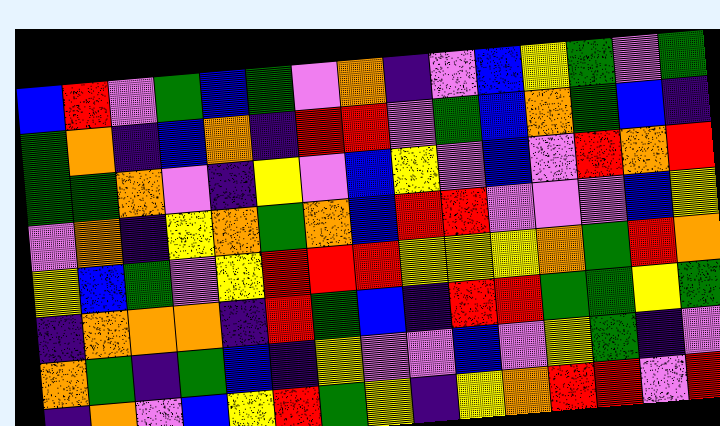[["blue", "red", "violet", "green", "blue", "green", "violet", "orange", "indigo", "violet", "blue", "yellow", "green", "violet", "green"], ["green", "orange", "indigo", "blue", "orange", "indigo", "red", "red", "violet", "green", "blue", "orange", "green", "blue", "indigo"], ["green", "green", "orange", "violet", "indigo", "yellow", "violet", "blue", "yellow", "violet", "blue", "violet", "red", "orange", "red"], ["violet", "orange", "indigo", "yellow", "orange", "green", "orange", "blue", "red", "red", "violet", "violet", "violet", "blue", "yellow"], ["yellow", "blue", "green", "violet", "yellow", "red", "red", "red", "yellow", "yellow", "yellow", "orange", "green", "red", "orange"], ["indigo", "orange", "orange", "orange", "indigo", "red", "green", "blue", "indigo", "red", "red", "green", "green", "yellow", "green"], ["orange", "green", "indigo", "green", "blue", "indigo", "yellow", "violet", "violet", "blue", "violet", "yellow", "green", "indigo", "violet"], ["indigo", "orange", "violet", "blue", "yellow", "red", "green", "yellow", "indigo", "yellow", "orange", "red", "red", "violet", "red"]]